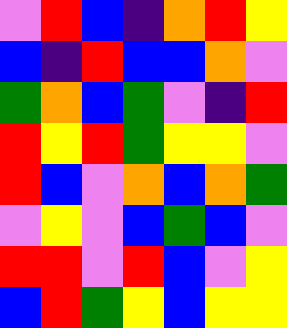[["violet", "red", "blue", "indigo", "orange", "red", "yellow"], ["blue", "indigo", "red", "blue", "blue", "orange", "violet"], ["green", "orange", "blue", "green", "violet", "indigo", "red"], ["red", "yellow", "red", "green", "yellow", "yellow", "violet"], ["red", "blue", "violet", "orange", "blue", "orange", "green"], ["violet", "yellow", "violet", "blue", "green", "blue", "violet"], ["red", "red", "violet", "red", "blue", "violet", "yellow"], ["blue", "red", "green", "yellow", "blue", "yellow", "yellow"]]